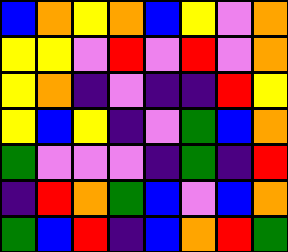[["blue", "orange", "yellow", "orange", "blue", "yellow", "violet", "orange"], ["yellow", "yellow", "violet", "red", "violet", "red", "violet", "orange"], ["yellow", "orange", "indigo", "violet", "indigo", "indigo", "red", "yellow"], ["yellow", "blue", "yellow", "indigo", "violet", "green", "blue", "orange"], ["green", "violet", "violet", "violet", "indigo", "green", "indigo", "red"], ["indigo", "red", "orange", "green", "blue", "violet", "blue", "orange"], ["green", "blue", "red", "indigo", "blue", "orange", "red", "green"]]